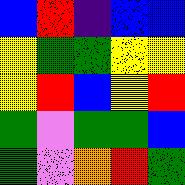[["blue", "red", "indigo", "blue", "blue"], ["yellow", "green", "green", "yellow", "yellow"], ["yellow", "red", "blue", "yellow", "red"], ["green", "violet", "green", "green", "blue"], ["green", "violet", "orange", "red", "green"]]